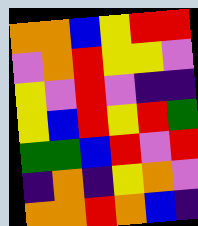[["orange", "orange", "blue", "yellow", "red", "red"], ["violet", "orange", "red", "yellow", "yellow", "violet"], ["yellow", "violet", "red", "violet", "indigo", "indigo"], ["yellow", "blue", "red", "yellow", "red", "green"], ["green", "green", "blue", "red", "violet", "red"], ["indigo", "orange", "indigo", "yellow", "orange", "violet"], ["orange", "orange", "red", "orange", "blue", "indigo"]]